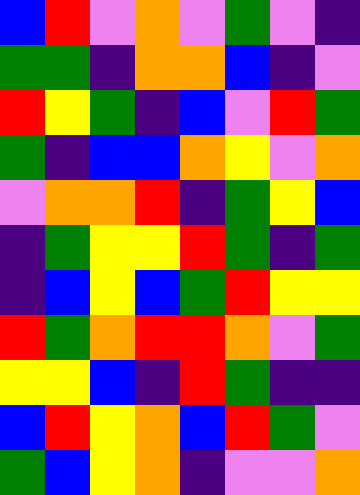[["blue", "red", "violet", "orange", "violet", "green", "violet", "indigo"], ["green", "green", "indigo", "orange", "orange", "blue", "indigo", "violet"], ["red", "yellow", "green", "indigo", "blue", "violet", "red", "green"], ["green", "indigo", "blue", "blue", "orange", "yellow", "violet", "orange"], ["violet", "orange", "orange", "red", "indigo", "green", "yellow", "blue"], ["indigo", "green", "yellow", "yellow", "red", "green", "indigo", "green"], ["indigo", "blue", "yellow", "blue", "green", "red", "yellow", "yellow"], ["red", "green", "orange", "red", "red", "orange", "violet", "green"], ["yellow", "yellow", "blue", "indigo", "red", "green", "indigo", "indigo"], ["blue", "red", "yellow", "orange", "blue", "red", "green", "violet"], ["green", "blue", "yellow", "orange", "indigo", "violet", "violet", "orange"]]